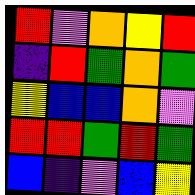[["red", "violet", "orange", "yellow", "red"], ["indigo", "red", "green", "orange", "green"], ["yellow", "blue", "blue", "orange", "violet"], ["red", "red", "green", "red", "green"], ["blue", "indigo", "violet", "blue", "yellow"]]